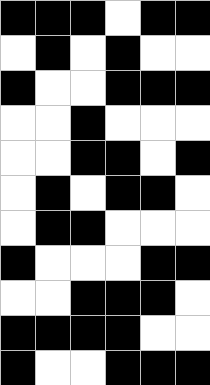[["black", "black", "black", "white", "black", "black"], ["white", "black", "white", "black", "white", "white"], ["black", "white", "white", "black", "black", "black"], ["white", "white", "black", "white", "white", "white"], ["white", "white", "black", "black", "white", "black"], ["white", "black", "white", "black", "black", "white"], ["white", "black", "black", "white", "white", "white"], ["black", "white", "white", "white", "black", "black"], ["white", "white", "black", "black", "black", "white"], ["black", "black", "black", "black", "white", "white"], ["black", "white", "white", "black", "black", "black"]]